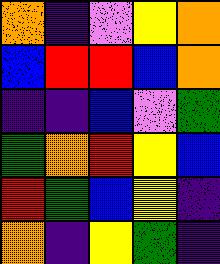[["orange", "indigo", "violet", "yellow", "orange"], ["blue", "red", "red", "blue", "orange"], ["indigo", "indigo", "blue", "violet", "green"], ["green", "orange", "red", "yellow", "blue"], ["red", "green", "blue", "yellow", "indigo"], ["orange", "indigo", "yellow", "green", "indigo"]]